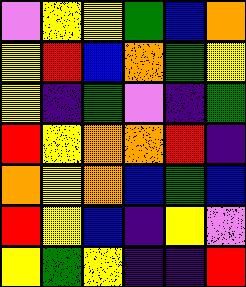[["violet", "yellow", "yellow", "green", "blue", "orange"], ["yellow", "red", "blue", "orange", "green", "yellow"], ["yellow", "indigo", "green", "violet", "indigo", "green"], ["red", "yellow", "orange", "orange", "red", "indigo"], ["orange", "yellow", "orange", "blue", "green", "blue"], ["red", "yellow", "blue", "indigo", "yellow", "violet"], ["yellow", "green", "yellow", "indigo", "indigo", "red"]]